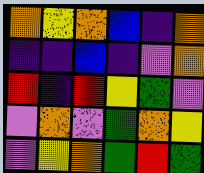[["orange", "yellow", "orange", "blue", "indigo", "orange"], ["indigo", "indigo", "blue", "indigo", "violet", "orange"], ["red", "indigo", "red", "yellow", "green", "violet"], ["violet", "orange", "violet", "green", "orange", "yellow"], ["violet", "yellow", "orange", "green", "red", "green"]]